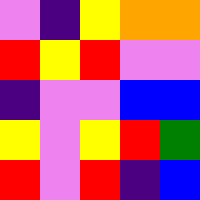[["violet", "indigo", "yellow", "orange", "orange"], ["red", "yellow", "red", "violet", "violet"], ["indigo", "violet", "violet", "blue", "blue"], ["yellow", "violet", "yellow", "red", "green"], ["red", "violet", "red", "indigo", "blue"]]